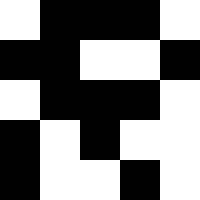[["white", "black", "black", "black", "white"], ["black", "black", "white", "white", "black"], ["white", "black", "black", "black", "white"], ["black", "white", "black", "white", "white"], ["black", "white", "white", "black", "white"]]